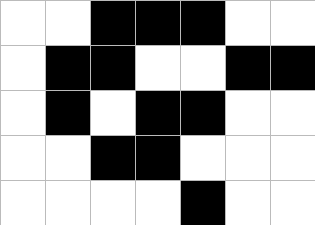[["white", "white", "black", "black", "black", "white", "white"], ["white", "black", "black", "white", "white", "black", "black"], ["white", "black", "white", "black", "black", "white", "white"], ["white", "white", "black", "black", "white", "white", "white"], ["white", "white", "white", "white", "black", "white", "white"]]